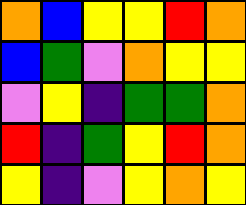[["orange", "blue", "yellow", "yellow", "red", "orange"], ["blue", "green", "violet", "orange", "yellow", "yellow"], ["violet", "yellow", "indigo", "green", "green", "orange"], ["red", "indigo", "green", "yellow", "red", "orange"], ["yellow", "indigo", "violet", "yellow", "orange", "yellow"]]